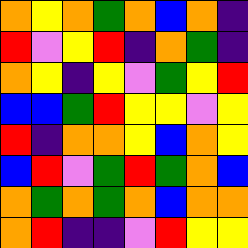[["orange", "yellow", "orange", "green", "orange", "blue", "orange", "indigo"], ["red", "violet", "yellow", "red", "indigo", "orange", "green", "indigo"], ["orange", "yellow", "indigo", "yellow", "violet", "green", "yellow", "red"], ["blue", "blue", "green", "red", "yellow", "yellow", "violet", "yellow"], ["red", "indigo", "orange", "orange", "yellow", "blue", "orange", "yellow"], ["blue", "red", "violet", "green", "red", "green", "orange", "blue"], ["orange", "green", "orange", "green", "orange", "blue", "orange", "orange"], ["orange", "red", "indigo", "indigo", "violet", "red", "yellow", "yellow"]]